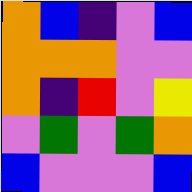[["orange", "blue", "indigo", "violet", "blue"], ["orange", "orange", "orange", "violet", "violet"], ["orange", "indigo", "red", "violet", "yellow"], ["violet", "green", "violet", "green", "orange"], ["blue", "violet", "violet", "violet", "blue"]]